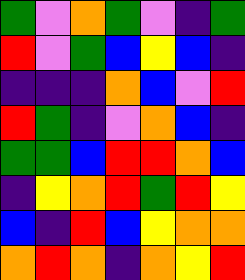[["green", "violet", "orange", "green", "violet", "indigo", "green"], ["red", "violet", "green", "blue", "yellow", "blue", "indigo"], ["indigo", "indigo", "indigo", "orange", "blue", "violet", "red"], ["red", "green", "indigo", "violet", "orange", "blue", "indigo"], ["green", "green", "blue", "red", "red", "orange", "blue"], ["indigo", "yellow", "orange", "red", "green", "red", "yellow"], ["blue", "indigo", "red", "blue", "yellow", "orange", "orange"], ["orange", "red", "orange", "indigo", "orange", "yellow", "red"]]